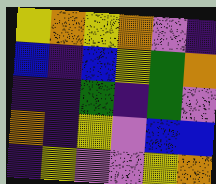[["yellow", "orange", "yellow", "orange", "violet", "indigo"], ["blue", "indigo", "blue", "yellow", "green", "orange"], ["indigo", "indigo", "green", "indigo", "green", "violet"], ["orange", "indigo", "yellow", "violet", "blue", "blue"], ["indigo", "yellow", "violet", "violet", "yellow", "orange"]]